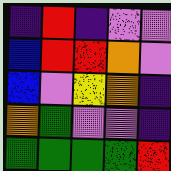[["indigo", "red", "indigo", "violet", "violet"], ["blue", "red", "red", "orange", "violet"], ["blue", "violet", "yellow", "orange", "indigo"], ["orange", "green", "violet", "violet", "indigo"], ["green", "green", "green", "green", "red"]]